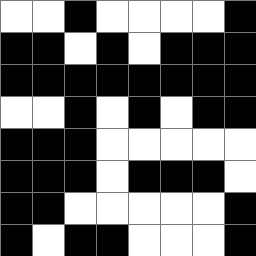[["white", "white", "black", "white", "white", "white", "white", "black"], ["black", "black", "white", "black", "white", "black", "black", "black"], ["black", "black", "black", "black", "black", "black", "black", "black"], ["white", "white", "black", "white", "black", "white", "black", "black"], ["black", "black", "black", "white", "white", "white", "white", "white"], ["black", "black", "black", "white", "black", "black", "black", "white"], ["black", "black", "white", "white", "white", "white", "white", "black"], ["black", "white", "black", "black", "white", "white", "white", "black"]]